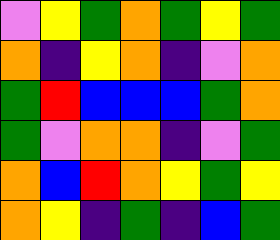[["violet", "yellow", "green", "orange", "green", "yellow", "green"], ["orange", "indigo", "yellow", "orange", "indigo", "violet", "orange"], ["green", "red", "blue", "blue", "blue", "green", "orange"], ["green", "violet", "orange", "orange", "indigo", "violet", "green"], ["orange", "blue", "red", "orange", "yellow", "green", "yellow"], ["orange", "yellow", "indigo", "green", "indigo", "blue", "green"]]